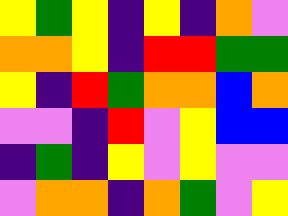[["yellow", "green", "yellow", "indigo", "yellow", "indigo", "orange", "violet"], ["orange", "orange", "yellow", "indigo", "red", "red", "green", "green"], ["yellow", "indigo", "red", "green", "orange", "orange", "blue", "orange"], ["violet", "violet", "indigo", "red", "violet", "yellow", "blue", "blue"], ["indigo", "green", "indigo", "yellow", "violet", "yellow", "violet", "violet"], ["violet", "orange", "orange", "indigo", "orange", "green", "violet", "yellow"]]